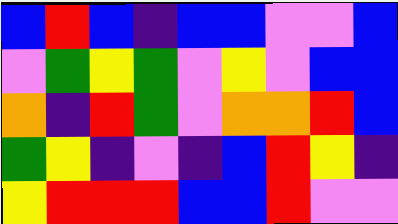[["blue", "red", "blue", "indigo", "blue", "blue", "violet", "violet", "blue"], ["violet", "green", "yellow", "green", "violet", "yellow", "violet", "blue", "blue"], ["orange", "indigo", "red", "green", "violet", "orange", "orange", "red", "blue"], ["green", "yellow", "indigo", "violet", "indigo", "blue", "red", "yellow", "indigo"], ["yellow", "red", "red", "red", "blue", "blue", "red", "violet", "violet"]]